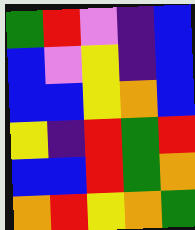[["green", "red", "violet", "indigo", "blue"], ["blue", "violet", "yellow", "indigo", "blue"], ["blue", "blue", "yellow", "orange", "blue"], ["yellow", "indigo", "red", "green", "red"], ["blue", "blue", "red", "green", "orange"], ["orange", "red", "yellow", "orange", "green"]]